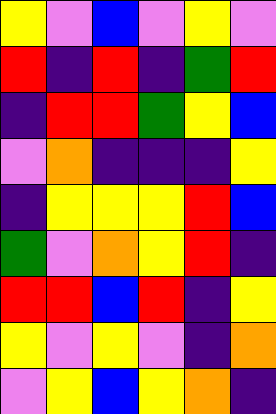[["yellow", "violet", "blue", "violet", "yellow", "violet"], ["red", "indigo", "red", "indigo", "green", "red"], ["indigo", "red", "red", "green", "yellow", "blue"], ["violet", "orange", "indigo", "indigo", "indigo", "yellow"], ["indigo", "yellow", "yellow", "yellow", "red", "blue"], ["green", "violet", "orange", "yellow", "red", "indigo"], ["red", "red", "blue", "red", "indigo", "yellow"], ["yellow", "violet", "yellow", "violet", "indigo", "orange"], ["violet", "yellow", "blue", "yellow", "orange", "indigo"]]